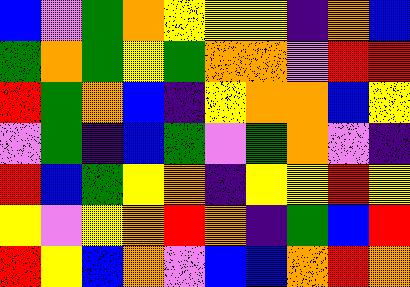[["blue", "violet", "green", "orange", "yellow", "yellow", "yellow", "indigo", "orange", "blue"], ["green", "orange", "green", "yellow", "green", "orange", "orange", "violet", "red", "red"], ["red", "green", "orange", "blue", "indigo", "yellow", "orange", "orange", "blue", "yellow"], ["violet", "green", "indigo", "blue", "green", "violet", "green", "orange", "violet", "indigo"], ["red", "blue", "green", "yellow", "orange", "indigo", "yellow", "yellow", "red", "yellow"], ["yellow", "violet", "yellow", "orange", "red", "orange", "indigo", "green", "blue", "red"], ["red", "yellow", "blue", "orange", "violet", "blue", "blue", "orange", "red", "orange"]]